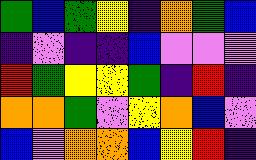[["green", "blue", "green", "yellow", "indigo", "orange", "green", "blue"], ["indigo", "violet", "indigo", "indigo", "blue", "violet", "violet", "violet"], ["red", "green", "yellow", "yellow", "green", "indigo", "red", "indigo"], ["orange", "orange", "green", "violet", "yellow", "orange", "blue", "violet"], ["blue", "violet", "orange", "orange", "blue", "yellow", "red", "indigo"]]